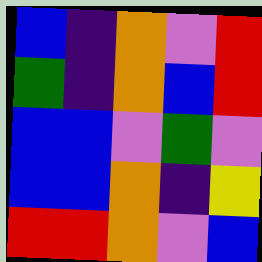[["blue", "indigo", "orange", "violet", "red"], ["green", "indigo", "orange", "blue", "red"], ["blue", "blue", "violet", "green", "violet"], ["blue", "blue", "orange", "indigo", "yellow"], ["red", "red", "orange", "violet", "blue"]]